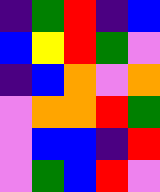[["indigo", "green", "red", "indigo", "blue"], ["blue", "yellow", "red", "green", "violet"], ["indigo", "blue", "orange", "violet", "orange"], ["violet", "orange", "orange", "red", "green"], ["violet", "blue", "blue", "indigo", "red"], ["violet", "green", "blue", "red", "violet"]]